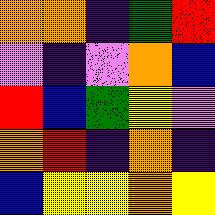[["orange", "orange", "indigo", "green", "red"], ["violet", "indigo", "violet", "orange", "blue"], ["red", "blue", "green", "yellow", "violet"], ["orange", "red", "indigo", "orange", "indigo"], ["blue", "yellow", "yellow", "orange", "yellow"]]